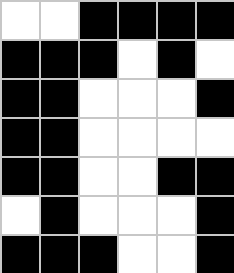[["white", "white", "black", "black", "black", "black"], ["black", "black", "black", "white", "black", "white"], ["black", "black", "white", "white", "white", "black"], ["black", "black", "white", "white", "white", "white"], ["black", "black", "white", "white", "black", "black"], ["white", "black", "white", "white", "white", "black"], ["black", "black", "black", "white", "white", "black"]]